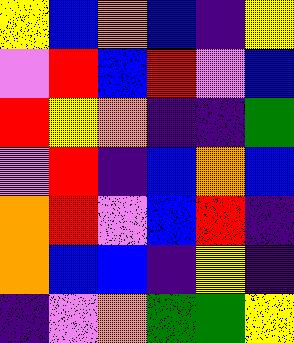[["yellow", "blue", "orange", "blue", "indigo", "yellow"], ["violet", "red", "blue", "red", "violet", "blue"], ["red", "yellow", "orange", "indigo", "indigo", "green"], ["violet", "red", "indigo", "blue", "orange", "blue"], ["orange", "red", "violet", "blue", "red", "indigo"], ["orange", "blue", "blue", "indigo", "yellow", "indigo"], ["indigo", "violet", "orange", "green", "green", "yellow"]]